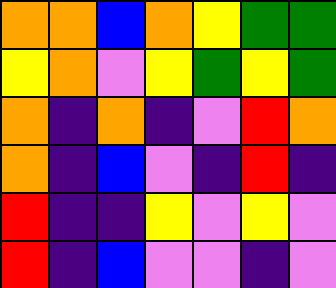[["orange", "orange", "blue", "orange", "yellow", "green", "green"], ["yellow", "orange", "violet", "yellow", "green", "yellow", "green"], ["orange", "indigo", "orange", "indigo", "violet", "red", "orange"], ["orange", "indigo", "blue", "violet", "indigo", "red", "indigo"], ["red", "indigo", "indigo", "yellow", "violet", "yellow", "violet"], ["red", "indigo", "blue", "violet", "violet", "indigo", "violet"]]